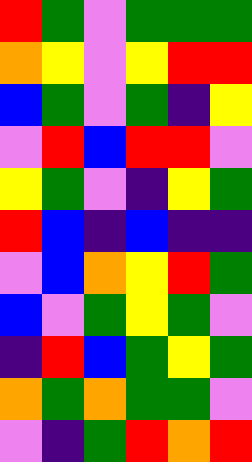[["red", "green", "violet", "green", "green", "green"], ["orange", "yellow", "violet", "yellow", "red", "red"], ["blue", "green", "violet", "green", "indigo", "yellow"], ["violet", "red", "blue", "red", "red", "violet"], ["yellow", "green", "violet", "indigo", "yellow", "green"], ["red", "blue", "indigo", "blue", "indigo", "indigo"], ["violet", "blue", "orange", "yellow", "red", "green"], ["blue", "violet", "green", "yellow", "green", "violet"], ["indigo", "red", "blue", "green", "yellow", "green"], ["orange", "green", "orange", "green", "green", "violet"], ["violet", "indigo", "green", "red", "orange", "red"]]